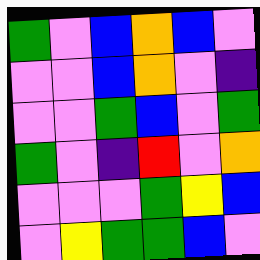[["green", "violet", "blue", "orange", "blue", "violet"], ["violet", "violet", "blue", "orange", "violet", "indigo"], ["violet", "violet", "green", "blue", "violet", "green"], ["green", "violet", "indigo", "red", "violet", "orange"], ["violet", "violet", "violet", "green", "yellow", "blue"], ["violet", "yellow", "green", "green", "blue", "violet"]]